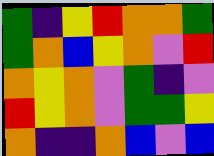[["green", "indigo", "yellow", "red", "orange", "orange", "green"], ["green", "orange", "blue", "yellow", "orange", "violet", "red"], ["orange", "yellow", "orange", "violet", "green", "indigo", "violet"], ["red", "yellow", "orange", "violet", "green", "green", "yellow"], ["orange", "indigo", "indigo", "orange", "blue", "violet", "blue"]]